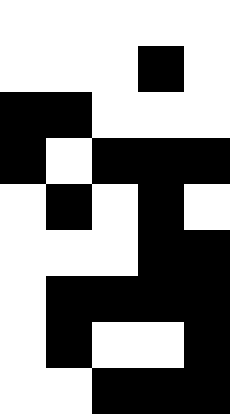[["white", "white", "white", "white", "white"], ["white", "white", "white", "black", "white"], ["black", "black", "white", "white", "white"], ["black", "white", "black", "black", "black"], ["white", "black", "white", "black", "white"], ["white", "white", "white", "black", "black"], ["white", "black", "black", "black", "black"], ["white", "black", "white", "white", "black"], ["white", "white", "black", "black", "black"]]